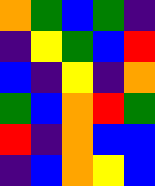[["orange", "green", "blue", "green", "indigo"], ["indigo", "yellow", "green", "blue", "red"], ["blue", "indigo", "yellow", "indigo", "orange"], ["green", "blue", "orange", "red", "green"], ["red", "indigo", "orange", "blue", "blue"], ["indigo", "blue", "orange", "yellow", "blue"]]